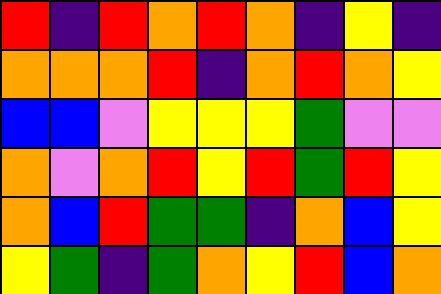[["red", "indigo", "red", "orange", "red", "orange", "indigo", "yellow", "indigo"], ["orange", "orange", "orange", "red", "indigo", "orange", "red", "orange", "yellow"], ["blue", "blue", "violet", "yellow", "yellow", "yellow", "green", "violet", "violet"], ["orange", "violet", "orange", "red", "yellow", "red", "green", "red", "yellow"], ["orange", "blue", "red", "green", "green", "indigo", "orange", "blue", "yellow"], ["yellow", "green", "indigo", "green", "orange", "yellow", "red", "blue", "orange"]]